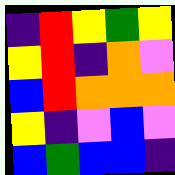[["indigo", "red", "yellow", "green", "yellow"], ["yellow", "red", "indigo", "orange", "violet"], ["blue", "red", "orange", "orange", "orange"], ["yellow", "indigo", "violet", "blue", "violet"], ["blue", "green", "blue", "blue", "indigo"]]